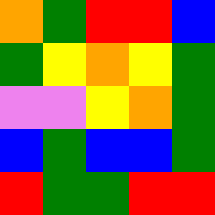[["orange", "green", "red", "red", "blue"], ["green", "yellow", "orange", "yellow", "green"], ["violet", "violet", "yellow", "orange", "green"], ["blue", "green", "blue", "blue", "green"], ["red", "green", "green", "red", "red"]]